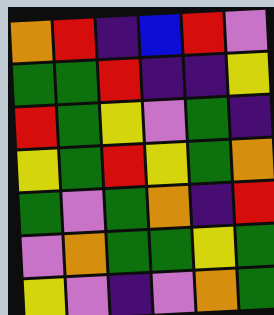[["orange", "red", "indigo", "blue", "red", "violet"], ["green", "green", "red", "indigo", "indigo", "yellow"], ["red", "green", "yellow", "violet", "green", "indigo"], ["yellow", "green", "red", "yellow", "green", "orange"], ["green", "violet", "green", "orange", "indigo", "red"], ["violet", "orange", "green", "green", "yellow", "green"], ["yellow", "violet", "indigo", "violet", "orange", "green"]]